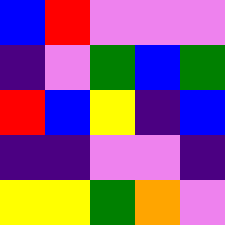[["blue", "red", "violet", "violet", "violet"], ["indigo", "violet", "green", "blue", "green"], ["red", "blue", "yellow", "indigo", "blue"], ["indigo", "indigo", "violet", "violet", "indigo"], ["yellow", "yellow", "green", "orange", "violet"]]